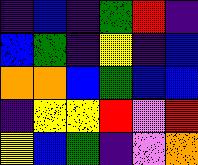[["indigo", "blue", "indigo", "green", "red", "indigo"], ["blue", "green", "indigo", "yellow", "indigo", "blue"], ["orange", "orange", "blue", "green", "blue", "blue"], ["indigo", "yellow", "yellow", "red", "violet", "red"], ["yellow", "blue", "green", "indigo", "violet", "orange"]]